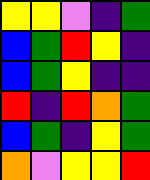[["yellow", "yellow", "violet", "indigo", "green"], ["blue", "green", "red", "yellow", "indigo"], ["blue", "green", "yellow", "indigo", "indigo"], ["red", "indigo", "red", "orange", "green"], ["blue", "green", "indigo", "yellow", "green"], ["orange", "violet", "yellow", "yellow", "red"]]